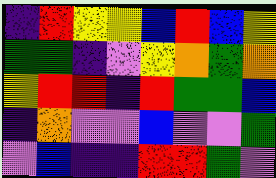[["indigo", "red", "yellow", "yellow", "blue", "red", "blue", "yellow"], ["green", "green", "indigo", "violet", "yellow", "orange", "green", "orange"], ["yellow", "red", "red", "indigo", "red", "green", "green", "blue"], ["indigo", "orange", "violet", "violet", "blue", "violet", "violet", "green"], ["violet", "blue", "indigo", "indigo", "red", "red", "green", "violet"]]